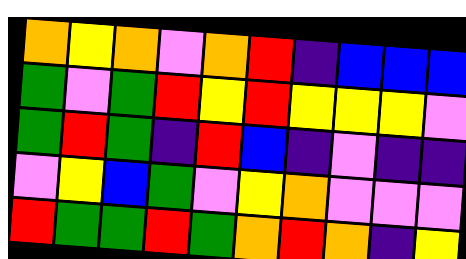[["orange", "yellow", "orange", "violet", "orange", "red", "indigo", "blue", "blue", "blue"], ["green", "violet", "green", "red", "yellow", "red", "yellow", "yellow", "yellow", "violet"], ["green", "red", "green", "indigo", "red", "blue", "indigo", "violet", "indigo", "indigo"], ["violet", "yellow", "blue", "green", "violet", "yellow", "orange", "violet", "violet", "violet"], ["red", "green", "green", "red", "green", "orange", "red", "orange", "indigo", "yellow"]]